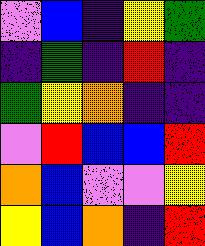[["violet", "blue", "indigo", "yellow", "green"], ["indigo", "green", "indigo", "red", "indigo"], ["green", "yellow", "orange", "indigo", "indigo"], ["violet", "red", "blue", "blue", "red"], ["orange", "blue", "violet", "violet", "yellow"], ["yellow", "blue", "orange", "indigo", "red"]]